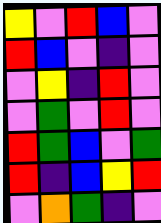[["yellow", "violet", "red", "blue", "violet"], ["red", "blue", "violet", "indigo", "violet"], ["violet", "yellow", "indigo", "red", "violet"], ["violet", "green", "violet", "red", "violet"], ["red", "green", "blue", "violet", "green"], ["red", "indigo", "blue", "yellow", "red"], ["violet", "orange", "green", "indigo", "violet"]]